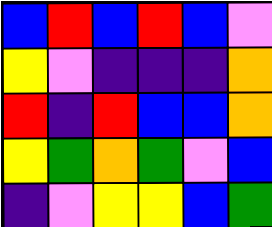[["blue", "red", "blue", "red", "blue", "violet"], ["yellow", "violet", "indigo", "indigo", "indigo", "orange"], ["red", "indigo", "red", "blue", "blue", "orange"], ["yellow", "green", "orange", "green", "violet", "blue"], ["indigo", "violet", "yellow", "yellow", "blue", "green"]]